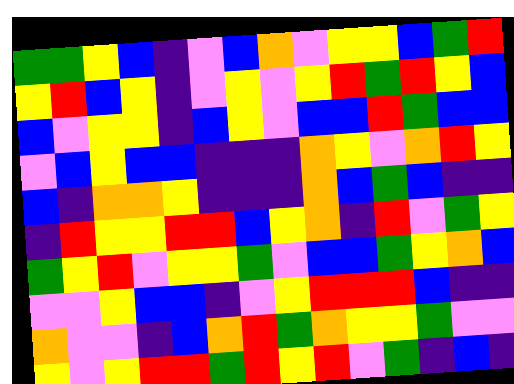[["green", "green", "yellow", "blue", "indigo", "violet", "blue", "orange", "violet", "yellow", "yellow", "blue", "green", "red"], ["yellow", "red", "blue", "yellow", "indigo", "violet", "yellow", "violet", "yellow", "red", "green", "red", "yellow", "blue"], ["blue", "violet", "yellow", "yellow", "indigo", "blue", "yellow", "violet", "blue", "blue", "red", "green", "blue", "blue"], ["violet", "blue", "yellow", "blue", "blue", "indigo", "indigo", "indigo", "orange", "yellow", "violet", "orange", "red", "yellow"], ["blue", "indigo", "orange", "orange", "yellow", "indigo", "indigo", "indigo", "orange", "blue", "green", "blue", "indigo", "indigo"], ["indigo", "red", "yellow", "yellow", "red", "red", "blue", "yellow", "orange", "indigo", "red", "violet", "green", "yellow"], ["green", "yellow", "red", "violet", "yellow", "yellow", "green", "violet", "blue", "blue", "green", "yellow", "orange", "blue"], ["violet", "violet", "yellow", "blue", "blue", "indigo", "violet", "yellow", "red", "red", "red", "blue", "indigo", "indigo"], ["orange", "violet", "violet", "indigo", "blue", "orange", "red", "green", "orange", "yellow", "yellow", "green", "violet", "violet"], ["yellow", "violet", "yellow", "red", "red", "green", "red", "yellow", "red", "violet", "green", "indigo", "blue", "indigo"]]